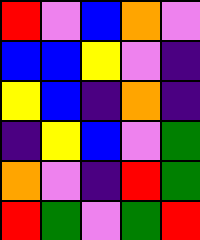[["red", "violet", "blue", "orange", "violet"], ["blue", "blue", "yellow", "violet", "indigo"], ["yellow", "blue", "indigo", "orange", "indigo"], ["indigo", "yellow", "blue", "violet", "green"], ["orange", "violet", "indigo", "red", "green"], ["red", "green", "violet", "green", "red"]]